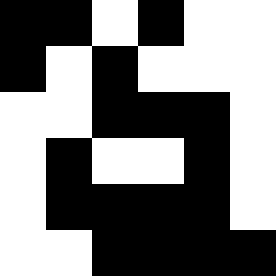[["black", "black", "white", "black", "white", "white"], ["black", "white", "black", "white", "white", "white"], ["white", "white", "black", "black", "black", "white"], ["white", "black", "white", "white", "black", "white"], ["white", "black", "black", "black", "black", "white"], ["white", "white", "black", "black", "black", "black"]]